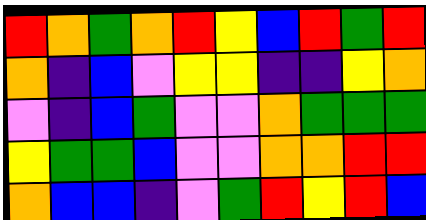[["red", "orange", "green", "orange", "red", "yellow", "blue", "red", "green", "red"], ["orange", "indigo", "blue", "violet", "yellow", "yellow", "indigo", "indigo", "yellow", "orange"], ["violet", "indigo", "blue", "green", "violet", "violet", "orange", "green", "green", "green"], ["yellow", "green", "green", "blue", "violet", "violet", "orange", "orange", "red", "red"], ["orange", "blue", "blue", "indigo", "violet", "green", "red", "yellow", "red", "blue"]]